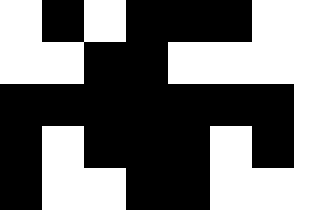[["white", "black", "white", "black", "black", "black", "white", "white"], ["white", "white", "black", "black", "white", "white", "white", "white"], ["black", "black", "black", "black", "black", "black", "black", "white"], ["black", "white", "black", "black", "black", "white", "black", "white"], ["black", "white", "white", "black", "black", "white", "white", "white"]]